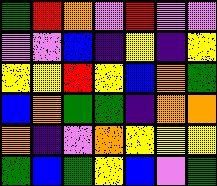[["green", "red", "orange", "violet", "red", "violet", "violet"], ["violet", "violet", "blue", "indigo", "yellow", "indigo", "yellow"], ["yellow", "yellow", "red", "yellow", "blue", "orange", "green"], ["blue", "orange", "green", "green", "indigo", "orange", "orange"], ["orange", "indigo", "violet", "orange", "yellow", "yellow", "yellow"], ["green", "blue", "green", "yellow", "blue", "violet", "green"]]